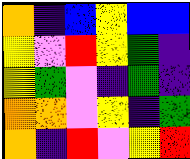[["orange", "indigo", "blue", "yellow", "blue", "blue"], ["yellow", "violet", "red", "yellow", "green", "indigo"], ["yellow", "green", "violet", "indigo", "green", "indigo"], ["orange", "orange", "violet", "yellow", "indigo", "green"], ["orange", "indigo", "red", "violet", "yellow", "red"]]